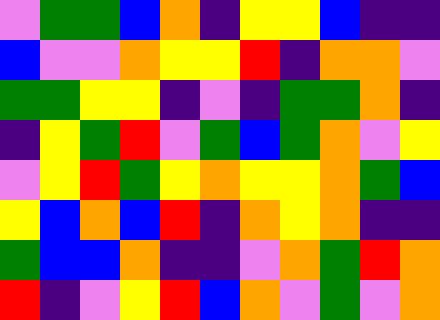[["violet", "green", "green", "blue", "orange", "indigo", "yellow", "yellow", "blue", "indigo", "indigo"], ["blue", "violet", "violet", "orange", "yellow", "yellow", "red", "indigo", "orange", "orange", "violet"], ["green", "green", "yellow", "yellow", "indigo", "violet", "indigo", "green", "green", "orange", "indigo"], ["indigo", "yellow", "green", "red", "violet", "green", "blue", "green", "orange", "violet", "yellow"], ["violet", "yellow", "red", "green", "yellow", "orange", "yellow", "yellow", "orange", "green", "blue"], ["yellow", "blue", "orange", "blue", "red", "indigo", "orange", "yellow", "orange", "indigo", "indigo"], ["green", "blue", "blue", "orange", "indigo", "indigo", "violet", "orange", "green", "red", "orange"], ["red", "indigo", "violet", "yellow", "red", "blue", "orange", "violet", "green", "violet", "orange"]]